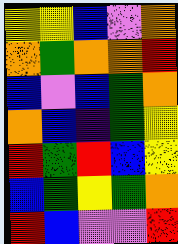[["yellow", "yellow", "blue", "violet", "orange"], ["orange", "green", "orange", "orange", "red"], ["blue", "violet", "blue", "green", "orange"], ["orange", "blue", "indigo", "green", "yellow"], ["red", "green", "red", "blue", "yellow"], ["blue", "green", "yellow", "green", "orange"], ["red", "blue", "violet", "violet", "red"]]